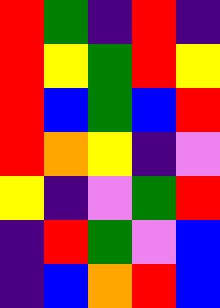[["red", "green", "indigo", "red", "indigo"], ["red", "yellow", "green", "red", "yellow"], ["red", "blue", "green", "blue", "red"], ["red", "orange", "yellow", "indigo", "violet"], ["yellow", "indigo", "violet", "green", "red"], ["indigo", "red", "green", "violet", "blue"], ["indigo", "blue", "orange", "red", "blue"]]